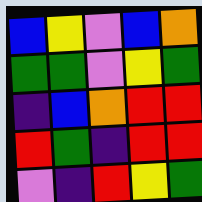[["blue", "yellow", "violet", "blue", "orange"], ["green", "green", "violet", "yellow", "green"], ["indigo", "blue", "orange", "red", "red"], ["red", "green", "indigo", "red", "red"], ["violet", "indigo", "red", "yellow", "green"]]